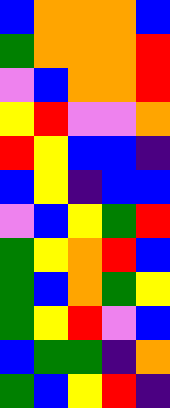[["blue", "orange", "orange", "orange", "blue"], ["green", "orange", "orange", "orange", "red"], ["violet", "blue", "orange", "orange", "red"], ["yellow", "red", "violet", "violet", "orange"], ["red", "yellow", "blue", "blue", "indigo"], ["blue", "yellow", "indigo", "blue", "blue"], ["violet", "blue", "yellow", "green", "red"], ["green", "yellow", "orange", "red", "blue"], ["green", "blue", "orange", "green", "yellow"], ["green", "yellow", "red", "violet", "blue"], ["blue", "green", "green", "indigo", "orange"], ["green", "blue", "yellow", "red", "indigo"]]